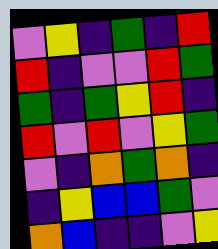[["violet", "yellow", "indigo", "green", "indigo", "red"], ["red", "indigo", "violet", "violet", "red", "green"], ["green", "indigo", "green", "yellow", "red", "indigo"], ["red", "violet", "red", "violet", "yellow", "green"], ["violet", "indigo", "orange", "green", "orange", "indigo"], ["indigo", "yellow", "blue", "blue", "green", "violet"], ["orange", "blue", "indigo", "indigo", "violet", "yellow"]]